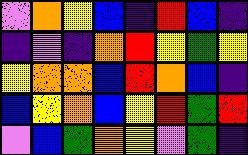[["violet", "orange", "yellow", "blue", "indigo", "red", "blue", "indigo"], ["indigo", "violet", "indigo", "orange", "red", "yellow", "green", "yellow"], ["yellow", "orange", "orange", "blue", "red", "orange", "blue", "indigo"], ["blue", "yellow", "orange", "blue", "yellow", "red", "green", "red"], ["violet", "blue", "green", "orange", "yellow", "violet", "green", "indigo"]]